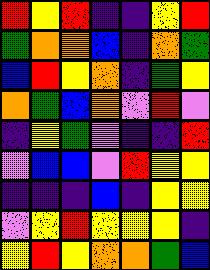[["red", "yellow", "red", "indigo", "indigo", "yellow", "red"], ["green", "orange", "orange", "blue", "indigo", "orange", "green"], ["blue", "red", "yellow", "orange", "indigo", "green", "yellow"], ["orange", "green", "blue", "orange", "violet", "red", "violet"], ["indigo", "yellow", "green", "violet", "indigo", "indigo", "red"], ["violet", "blue", "blue", "violet", "red", "yellow", "yellow"], ["indigo", "indigo", "indigo", "blue", "indigo", "yellow", "yellow"], ["violet", "yellow", "red", "yellow", "yellow", "yellow", "indigo"], ["yellow", "red", "yellow", "orange", "orange", "green", "blue"]]